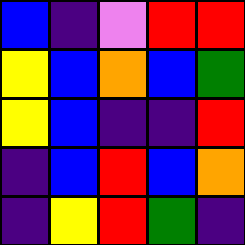[["blue", "indigo", "violet", "red", "red"], ["yellow", "blue", "orange", "blue", "green"], ["yellow", "blue", "indigo", "indigo", "red"], ["indigo", "blue", "red", "blue", "orange"], ["indigo", "yellow", "red", "green", "indigo"]]